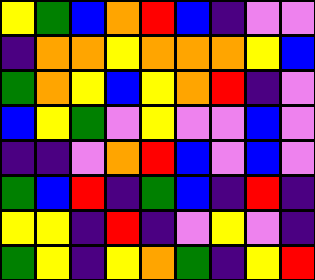[["yellow", "green", "blue", "orange", "red", "blue", "indigo", "violet", "violet"], ["indigo", "orange", "orange", "yellow", "orange", "orange", "orange", "yellow", "blue"], ["green", "orange", "yellow", "blue", "yellow", "orange", "red", "indigo", "violet"], ["blue", "yellow", "green", "violet", "yellow", "violet", "violet", "blue", "violet"], ["indigo", "indigo", "violet", "orange", "red", "blue", "violet", "blue", "violet"], ["green", "blue", "red", "indigo", "green", "blue", "indigo", "red", "indigo"], ["yellow", "yellow", "indigo", "red", "indigo", "violet", "yellow", "violet", "indigo"], ["green", "yellow", "indigo", "yellow", "orange", "green", "indigo", "yellow", "red"]]